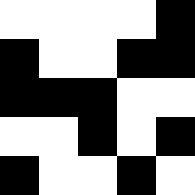[["white", "white", "white", "white", "black"], ["black", "white", "white", "black", "black"], ["black", "black", "black", "white", "white"], ["white", "white", "black", "white", "black"], ["black", "white", "white", "black", "white"]]